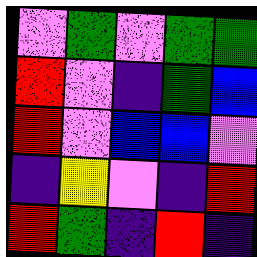[["violet", "green", "violet", "green", "green"], ["red", "violet", "indigo", "green", "blue"], ["red", "violet", "blue", "blue", "violet"], ["indigo", "yellow", "violet", "indigo", "red"], ["red", "green", "indigo", "red", "indigo"]]